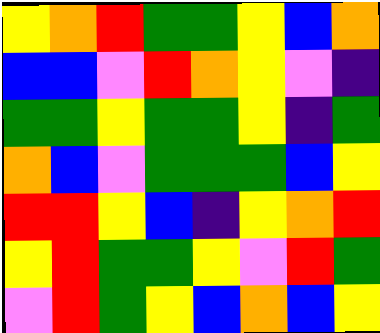[["yellow", "orange", "red", "green", "green", "yellow", "blue", "orange"], ["blue", "blue", "violet", "red", "orange", "yellow", "violet", "indigo"], ["green", "green", "yellow", "green", "green", "yellow", "indigo", "green"], ["orange", "blue", "violet", "green", "green", "green", "blue", "yellow"], ["red", "red", "yellow", "blue", "indigo", "yellow", "orange", "red"], ["yellow", "red", "green", "green", "yellow", "violet", "red", "green"], ["violet", "red", "green", "yellow", "blue", "orange", "blue", "yellow"]]